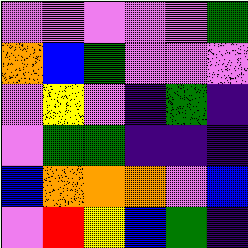[["violet", "violet", "violet", "violet", "violet", "green"], ["orange", "blue", "green", "violet", "violet", "violet"], ["violet", "yellow", "violet", "indigo", "green", "indigo"], ["violet", "green", "green", "indigo", "indigo", "indigo"], ["blue", "orange", "orange", "orange", "violet", "blue"], ["violet", "red", "yellow", "blue", "green", "indigo"]]